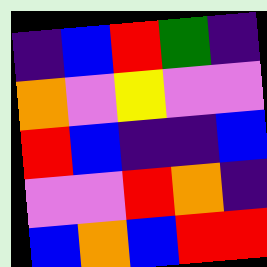[["indigo", "blue", "red", "green", "indigo"], ["orange", "violet", "yellow", "violet", "violet"], ["red", "blue", "indigo", "indigo", "blue"], ["violet", "violet", "red", "orange", "indigo"], ["blue", "orange", "blue", "red", "red"]]